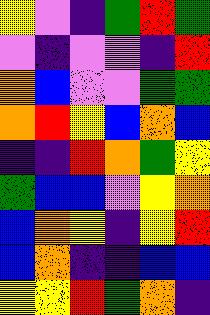[["yellow", "violet", "indigo", "green", "red", "green"], ["violet", "indigo", "violet", "violet", "indigo", "red"], ["orange", "blue", "violet", "violet", "green", "green"], ["orange", "red", "yellow", "blue", "orange", "blue"], ["indigo", "indigo", "red", "orange", "green", "yellow"], ["green", "blue", "blue", "violet", "yellow", "orange"], ["blue", "orange", "yellow", "indigo", "yellow", "red"], ["blue", "orange", "indigo", "indigo", "blue", "blue"], ["yellow", "yellow", "red", "green", "orange", "indigo"]]